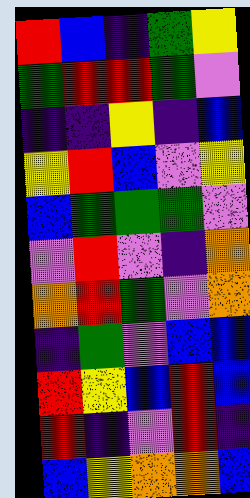[["red", "blue", "indigo", "green", "yellow"], ["green", "red", "red", "green", "violet"], ["indigo", "indigo", "yellow", "indigo", "blue"], ["yellow", "red", "blue", "violet", "yellow"], ["blue", "green", "green", "green", "violet"], ["violet", "red", "violet", "indigo", "orange"], ["orange", "red", "green", "violet", "orange"], ["indigo", "green", "violet", "blue", "blue"], ["red", "yellow", "blue", "red", "blue"], ["red", "indigo", "violet", "red", "indigo"], ["blue", "yellow", "orange", "orange", "blue"]]